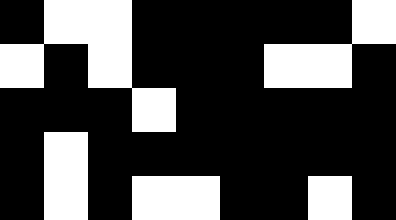[["black", "white", "white", "black", "black", "black", "black", "black", "white"], ["white", "black", "white", "black", "black", "black", "white", "white", "black"], ["black", "black", "black", "white", "black", "black", "black", "black", "black"], ["black", "white", "black", "black", "black", "black", "black", "black", "black"], ["black", "white", "black", "white", "white", "black", "black", "white", "black"]]